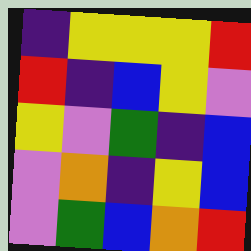[["indigo", "yellow", "yellow", "yellow", "red"], ["red", "indigo", "blue", "yellow", "violet"], ["yellow", "violet", "green", "indigo", "blue"], ["violet", "orange", "indigo", "yellow", "blue"], ["violet", "green", "blue", "orange", "red"]]